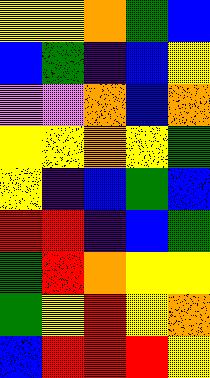[["yellow", "yellow", "orange", "green", "blue"], ["blue", "green", "indigo", "blue", "yellow"], ["violet", "violet", "orange", "blue", "orange"], ["yellow", "yellow", "orange", "yellow", "green"], ["yellow", "indigo", "blue", "green", "blue"], ["red", "red", "indigo", "blue", "green"], ["green", "red", "orange", "yellow", "yellow"], ["green", "yellow", "red", "yellow", "orange"], ["blue", "red", "red", "red", "yellow"]]